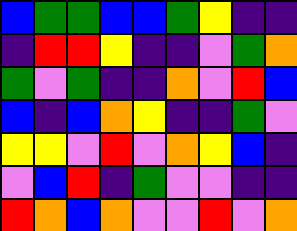[["blue", "green", "green", "blue", "blue", "green", "yellow", "indigo", "indigo"], ["indigo", "red", "red", "yellow", "indigo", "indigo", "violet", "green", "orange"], ["green", "violet", "green", "indigo", "indigo", "orange", "violet", "red", "blue"], ["blue", "indigo", "blue", "orange", "yellow", "indigo", "indigo", "green", "violet"], ["yellow", "yellow", "violet", "red", "violet", "orange", "yellow", "blue", "indigo"], ["violet", "blue", "red", "indigo", "green", "violet", "violet", "indigo", "indigo"], ["red", "orange", "blue", "orange", "violet", "violet", "red", "violet", "orange"]]